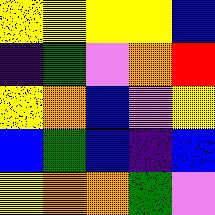[["yellow", "yellow", "yellow", "yellow", "blue"], ["indigo", "green", "violet", "orange", "red"], ["yellow", "orange", "blue", "violet", "yellow"], ["blue", "green", "blue", "indigo", "blue"], ["yellow", "orange", "orange", "green", "violet"]]